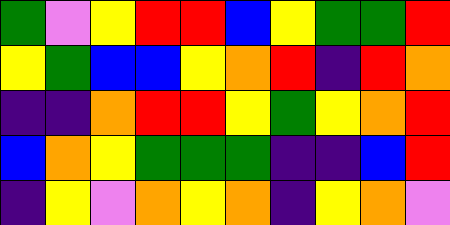[["green", "violet", "yellow", "red", "red", "blue", "yellow", "green", "green", "red"], ["yellow", "green", "blue", "blue", "yellow", "orange", "red", "indigo", "red", "orange"], ["indigo", "indigo", "orange", "red", "red", "yellow", "green", "yellow", "orange", "red"], ["blue", "orange", "yellow", "green", "green", "green", "indigo", "indigo", "blue", "red"], ["indigo", "yellow", "violet", "orange", "yellow", "orange", "indigo", "yellow", "orange", "violet"]]